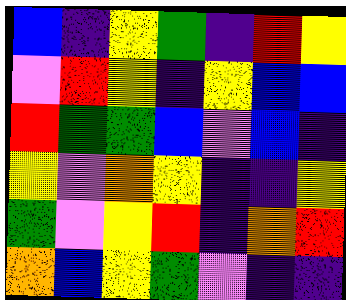[["blue", "indigo", "yellow", "green", "indigo", "red", "yellow"], ["violet", "red", "yellow", "indigo", "yellow", "blue", "blue"], ["red", "green", "green", "blue", "violet", "blue", "indigo"], ["yellow", "violet", "orange", "yellow", "indigo", "indigo", "yellow"], ["green", "violet", "yellow", "red", "indigo", "orange", "red"], ["orange", "blue", "yellow", "green", "violet", "indigo", "indigo"]]